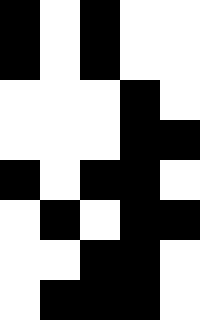[["black", "white", "black", "white", "white"], ["black", "white", "black", "white", "white"], ["white", "white", "white", "black", "white"], ["white", "white", "white", "black", "black"], ["black", "white", "black", "black", "white"], ["white", "black", "white", "black", "black"], ["white", "white", "black", "black", "white"], ["white", "black", "black", "black", "white"]]